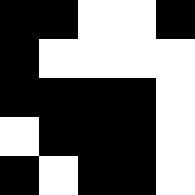[["black", "black", "white", "white", "black"], ["black", "white", "white", "white", "white"], ["black", "black", "black", "black", "white"], ["white", "black", "black", "black", "white"], ["black", "white", "black", "black", "white"]]